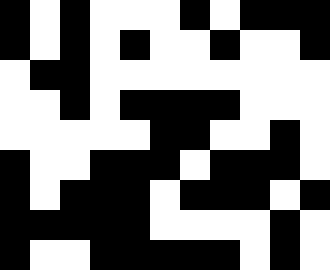[["black", "white", "black", "white", "white", "white", "black", "white", "black", "black", "black"], ["black", "white", "black", "white", "black", "white", "white", "black", "white", "white", "black"], ["white", "black", "black", "white", "white", "white", "white", "white", "white", "white", "white"], ["white", "white", "black", "white", "black", "black", "black", "black", "white", "white", "white"], ["white", "white", "white", "white", "white", "black", "black", "white", "white", "black", "white"], ["black", "white", "white", "black", "black", "black", "white", "black", "black", "black", "white"], ["black", "white", "black", "black", "black", "white", "black", "black", "black", "white", "black"], ["black", "black", "black", "black", "black", "white", "white", "white", "white", "black", "white"], ["black", "white", "white", "black", "black", "black", "black", "black", "white", "black", "white"]]